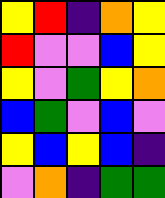[["yellow", "red", "indigo", "orange", "yellow"], ["red", "violet", "violet", "blue", "yellow"], ["yellow", "violet", "green", "yellow", "orange"], ["blue", "green", "violet", "blue", "violet"], ["yellow", "blue", "yellow", "blue", "indigo"], ["violet", "orange", "indigo", "green", "green"]]